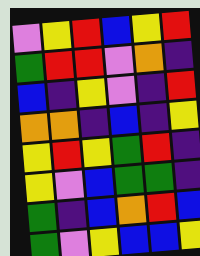[["violet", "yellow", "red", "blue", "yellow", "red"], ["green", "red", "red", "violet", "orange", "indigo"], ["blue", "indigo", "yellow", "violet", "indigo", "red"], ["orange", "orange", "indigo", "blue", "indigo", "yellow"], ["yellow", "red", "yellow", "green", "red", "indigo"], ["yellow", "violet", "blue", "green", "green", "indigo"], ["green", "indigo", "blue", "orange", "red", "blue"], ["green", "violet", "yellow", "blue", "blue", "yellow"]]